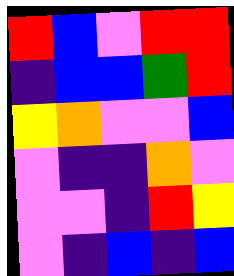[["red", "blue", "violet", "red", "red"], ["indigo", "blue", "blue", "green", "red"], ["yellow", "orange", "violet", "violet", "blue"], ["violet", "indigo", "indigo", "orange", "violet"], ["violet", "violet", "indigo", "red", "yellow"], ["violet", "indigo", "blue", "indigo", "blue"]]